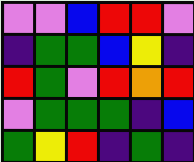[["violet", "violet", "blue", "red", "red", "violet"], ["indigo", "green", "green", "blue", "yellow", "indigo"], ["red", "green", "violet", "red", "orange", "red"], ["violet", "green", "green", "green", "indigo", "blue"], ["green", "yellow", "red", "indigo", "green", "indigo"]]